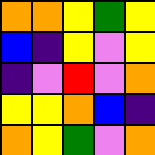[["orange", "orange", "yellow", "green", "yellow"], ["blue", "indigo", "yellow", "violet", "yellow"], ["indigo", "violet", "red", "violet", "orange"], ["yellow", "yellow", "orange", "blue", "indigo"], ["orange", "yellow", "green", "violet", "orange"]]